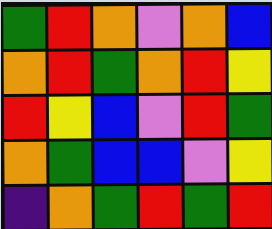[["green", "red", "orange", "violet", "orange", "blue"], ["orange", "red", "green", "orange", "red", "yellow"], ["red", "yellow", "blue", "violet", "red", "green"], ["orange", "green", "blue", "blue", "violet", "yellow"], ["indigo", "orange", "green", "red", "green", "red"]]